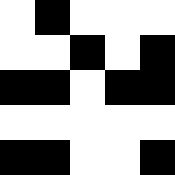[["white", "black", "white", "white", "white"], ["white", "white", "black", "white", "black"], ["black", "black", "white", "black", "black"], ["white", "white", "white", "white", "white"], ["black", "black", "white", "white", "black"]]